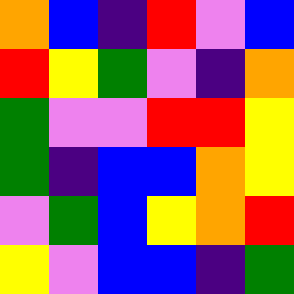[["orange", "blue", "indigo", "red", "violet", "blue"], ["red", "yellow", "green", "violet", "indigo", "orange"], ["green", "violet", "violet", "red", "red", "yellow"], ["green", "indigo", "blue", "blue", "orange", "yellow"], ["violet", "green", "blue", "yellow", "orange", "red"], ["yellow", "violet", "blue", "blue", "indigo", "green"]]